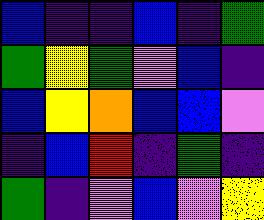[["blue", "indigo", "indigo", "blue", "indigo", "green"], ["green", "yellow", "green", "violet", "blue", "indigo"], ["blue", "yellow", "orange", "blue", "blue", "violet"], ["indigo", "blue", "red", "indigo", "green", "indigo"], ["green", "indigo", "violet", "blue", "violet", "yellow"]]